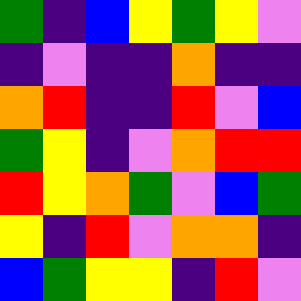[["green", "indigo", "blue", "yellow", "green", "yellow", "violet"], ["indigo", "violet", "indigo", "indigo", "orange", "indigo", "indigo"], ["orange", "red", "indigo", "indigo", "red", "violet", "blue"], ["green", "yellow", "indigo", "violet", "orange", "red", "red"], ["red", "yellow", "orange", "green", "violet", "blue", "green"], ["yellow", "indigo", "red", "violet", "orange", "orange", "indigo"], ["blue", "green", "yellow", "yellow", "indigo", "red", "violet"]]